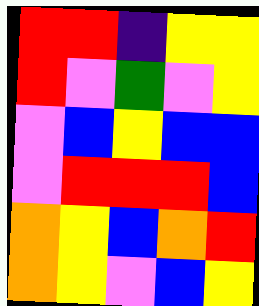[["red", "red", "indigo", "yellow", "yellow"], ["red", "violet", "green", "violet", "yellow"], ["violet", "blue", "yellow", "blue", "blue"], ["violet", "red", "red", "red", "blue"], ["orange", "yellow", "blue", "orange", "red"], ["orange", "yellow", "violet", "blue", "yellow"]]